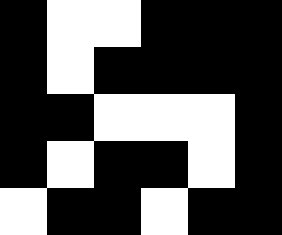[["black", "white", "white", "black", "black", "black"], ["black", "white", "black", "black", "black", "black"], ["black", "black", "white", "white", "white", "black"], ["black", "white", "black", "black", "white", "black"], ["white", "black", "black", "white", "black", "black"]]